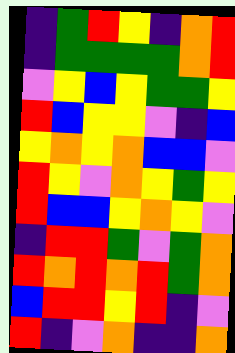[["indigo", "green", "red", "yellow", "indigo", "orange", "red"], ["indigo", "green", "green", "green", "green", "orange", "red"], ["violet", "yellow", "blue", "yellow", "green", "green", "yellow"], ["red", "blue", "yellow", "yellow", "violet", "indigo", "blue"], ["yellow", "orange", "yellow", "orange", "blue", "blue", "violet"], ["red", "yellow", "violet", "orange", "yellow", "green", "yellow"], ["red", "blue", "blue", "yellow", "orange", "yellow", "violet"], ["indigo", "red", "red", "green", "violet", "green", "orange"], ["red", "orange", "red", "orange", "red", "green", "orange"], ["blue", "red", "red", "yellow", "red", "indigo", "violet"], ["red", "indigo", "violet", "orange", "indigo", "indigo", "orange"]]